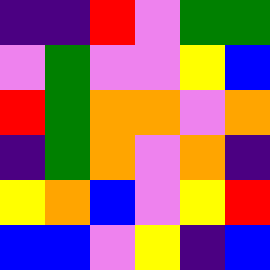[["indigo", "indigo", "red", "violet", "green", "green"], ["violet", "green", "violet", "violet", "yellow", "blue"], ["red", "green", "orange", "orange", "violet", "orange"], ["indigo", "green", "orange", "violet", "orange", "indigo"], ["yellow", "orange", "blue", "violet", "yellow", "red"], ["blue", "blue", "violet", "yellow", "indigo", "blue"]]